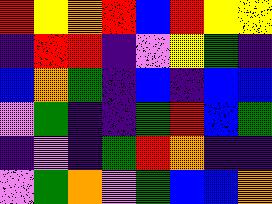[["red", "yellow", "orange", "red", "blue", "red", "yellow", "yellow"], ["indigo", "red", "red", "indigo", "violet", "yellow", "green", "indigo"], ["blue", "orange", "green", "indigo", "blue", "indigo", "blue", "blue"], ["violet", "green", "indigo", "indigo", "green", "red", "blue", "green"], ["indigo", "violet", "indigo", "green", "red", "orange", "indigo", "indigo"], ["violet", "green", "orange", "violet", "green", "blue", "blue", "orange"]]